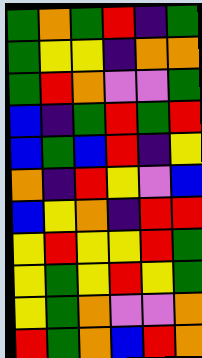[["green", "orange", "green", "red", "indigo", "green"], ["green", "yellow", "yellow", "indigo", "orange", "orange"], ["green", "red", "orange", "violet", "violet", "green"], ["blue", "indigo", "green", "red", "green", "red"], ["blue", "green", "blue", "red", "indigo", "yellow"], ["orange", "indigo", "red", "yellow", "violet", "blue"], ["blue", "yellow", "orange", "indigo", "red", "red"], ["yellow", "red", "yellow", "yellow", "red", "green"], ["yellow", "green", "yellow", "red", "yellow", "green"], ["yellow", "green", "orange", "violet", "violet", "orange"], ["red", "green", "orange", "blue", "red", "orange"]]